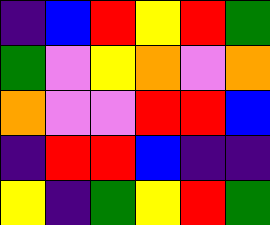[["indigo", "blue", "red", "yellow", "red", "green"], ["green", "violet", "yellow", "orange", "violet", "orange"], ["orange", "violet", "violet", "red", "red", "blue"], ["indigo", "red", "red", "blue", "indigo", "indigo"], ["yellow", "indigo", "green", "yellow", "red", "green"]]